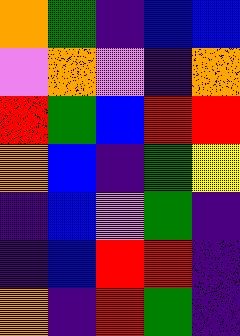[["orange", "green", "indigo", "blue", "blue"], ["violet", "orange", "violet", "indigo", "orange"], ["red", "green", "blue", "red", "red"], ["orange", "blue", "indigo", "green", "yellow"], ["indigo", "blue", "violet", "green", "indigo"], ["indigo", "blue", "red", "red", "indigo"], ["orange", "indigo", "red", "green", "indigo"]]